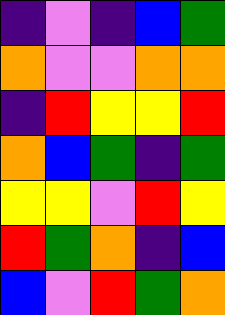[["indigo", "violet", "indigo", "blue", "green"], ["orange", "violet", "violet", "orange", "orange"], ["indigo", "red", "yellow", "yellow", "red"], ["orange", "blue", "green", "indigo", "green"], ["yellow", "yellow", "violet", "red", "yellow"], ["red", "green", "orange", "indigo", "blue"], ["blue", "violet", "red", "green", "orange"]]